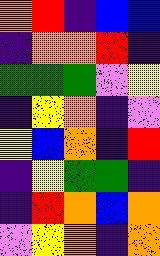[["orange", "red", "indigo", "blue", "blue"], ["indigo", "orange", "orange", "red", "indigo"], ["green", "green", "green", "violet", "yellow"], ["indigo", "yellow", "orange", "indigo", "violet"], ["yellow", "blue", "orange", "indigo", "red"], ["indigo", "yellow", "green", "green", "indigo"], ["indigo", "red", "orange", "blue", "orange"], ["violet", "yellow", "orange", "indigo", "orange"]]